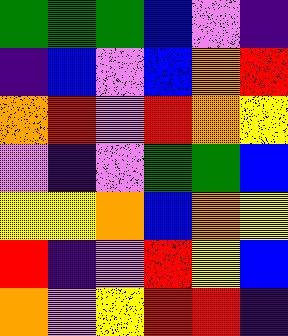[["green", "green", "green", "blue", "violet", "indigo"], ["indigo", "blue", "violet", "blue", "orange", "red"], ["orange", "red", "violet", "red", "orange", "yellow"], ["violet", "indigo", "violet", "green", "green", "blue"], ["yellow", "yellow", "orange", "blue", "orange", "yellow"], ["red", "indigo", "violet", "red", "yellow", "blue"], ["orange", "violet", "yellow", "red", "red", "indigo"]]